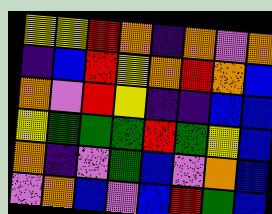[["yellow", "yellow", "red", "orange", "indigo", "orange", "violet", "orange"], ["indigo", "blue", "red", "yellow", "orange", "red", "orange", "blue"], ["orange", "violet", "red", "yellow", "indigo", "indigo", "blue", "blue"], ["yellow", "green", "green", "green", "red", "green", "yellow", "blue"], ["orange", "indigo", "violet", "green", "blue", "violet", "orange", "blue"], ["violet", "orange", "blue", "violet", "blue", "red", "green", "blue"]]